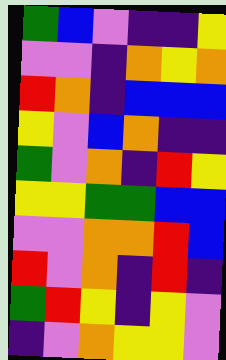[["green", "blue", "violet", "indigo", "indigo", "yellow"], ["violet", "violet", "indigo", "orange", "yellow", "orange"], ["red", "orange", "indigo", "blue", "blue", "blue"], ["yellow", "violet", "blue", "orange", "indigo", "indigo"], ["green", "violet", "orange", "indigo", "red", "yellow"], ["yellow", "yellow", "green", "green", "blue", "blue"], ["violet", "violet", "orange", "orange", "red", "blue"], ["red", "violet", "orange", "indigo", "red", "indigo"], ["green", "red", "yellow", "indigo", "yellow", "violet"], ["indigo", "violet", "orange", "yellow", "yellow", "violet"]]